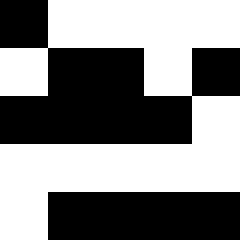[["black", "white", "white", "white", "white"], ["white", "black", "black", "white", "black"], ["black", "black", "black", "black", "white"], ["white", "white", "white", "white", "white"], ["white", "black", "black", "black", "black"]]